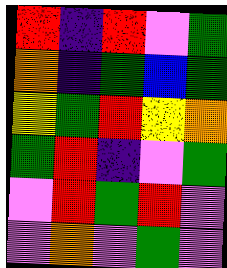[["red", "indigo", "red", "violet", "green"], ["orange", "indigo", "green", "blue", "green"], ["yellow", "green", "red", "yellow", "orange"], ["green", "red", "indigo", "violet", "green"], ["violet", "red", "green", "red", "violet"], ["violet", "orange", "violet", "green", "violet"]]